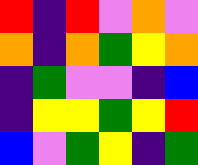[["red", "indigo", "red", "violet", "orange", "violet"], ["orange", "indigo", "orange", "green", "yellow", "orange"], ["indigo", "green", "violet", "violet", "indigo", "blue"], ["indigo", "yellow", "yellow", "green", "yellow", "red"], ["blue", "violet", "green", "yellow", "indigo", "green"]]